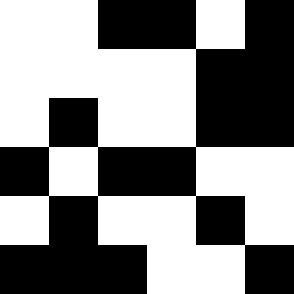[["white", "white", "black", "black", "white", "black"], ["white", "white", "white", "white", "black", "black"], ["white", "black", "white", "white", "black", "black"], ["black", "white", "black", "black", "white", "white"], ["white", "black", "white", "white", "black", "white"], ["black", "black", "black", "white", "white", "black"]]